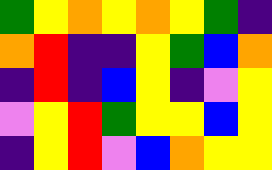[["green", "yellow", "orange", "yellow", "orange", "yellow", "green", "indigo"], ["orange", "red", "indigo", "indigo", "yellow", "green", "blue", "orange"], ["indigo", "red", "indigo", "blue", "yellow", "indigo", "violet", "yellow"], ["violet", "yellow", "red", "green", "yellow", "yellow", "blue", "yellow"], ["indigo", "yellow", "red", "violet", "blue", "orange", "yellow", "yellow"]]